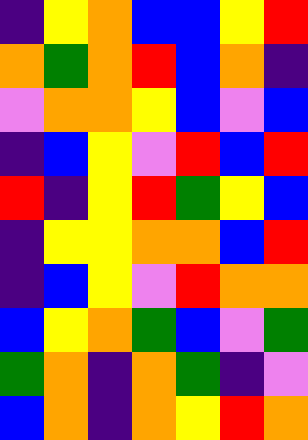[["indigo", "yellow", "orange", "blue", "blue", "yellow", "red"], ["orange", "green", "orange", "red", "blue", "orange", "indigo"], ["violet", "orange", "orange", "yellow", "blue", "violet", "blue"], ["indigo", "blue", "yellow", "violet", "red", "blue", "red"], ["red", "indigo", "yellow", "red", "green", "yellow", "blue"], ["indigo", "yellow", "yellow", "orange", "orange", "blue", "red"], ["indigo", "blue", "yellow", "violet", "red", "orange", "orange"], ["blue", "yellow", "orange", "green", "blue", "violet", "green"], ["green", "orange", "indigo", "orange", "green", "indigo", "violet"], ["blue", "orange", "indigo", "orange", "yellow", "red", "orange"]]